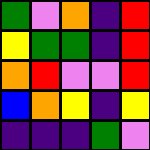[["green", "violet", "orange", "indigo", "red"], ["yellow", "green", "green", "indigo", "red"], ["orange", "red", "violet", "violet", "red"], ["blue", "orange", "yellow", "indigo", "yellow"], ["indigo", "indigo", "indigo", "green", "violet"]]